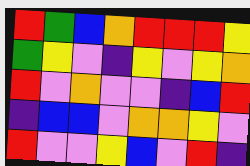[["red", "green", "blue", "orange", "red", "red", "red", "yellow"], ["green", "yellow", "violet", "indigo", "yellow", "violet", "yellow", "orange"], ["red", "violet", "orange", "violet", "violet", "indigo", "blue", "red"], ["indigo", "blue", "blue", "violet", "orange", "orange", "yellow", "violet"], ["red", "violet", "violet", "yellow", "blue", "violet", "red", "indigo"]]